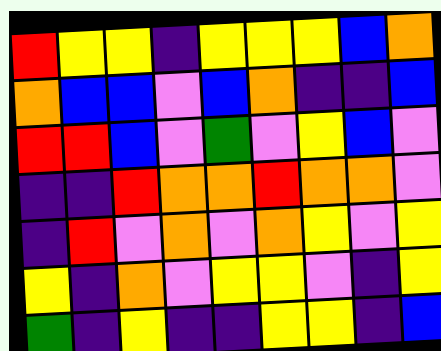[["red", "yellow", "yellow", "indigo", "yellow", "yellow", "yellow", "blue", "orange"], ["orange", "blue", "blue", "violet", "blue", "orange", "indigo", "indigo", "blue"], ["red", "red", "blue", "violet", "green", "violet", "yellow", "blue", "violet"], ["indigo", "indigo", "red", "orange", "orange", "red", "orange", "orange", "violet"], ["indigo", "red", "violet", "orange", "violet", "orange", "yellow", "violet", "yellow"], ["yellow", "indigo", "orange", "violet", "yellow", "yellow", "violet", "indigo", "yellow"], ["green", "indigo", "yellow", "indigo", "indigo", "yellow", "yellow", "indigo", "blue"]]